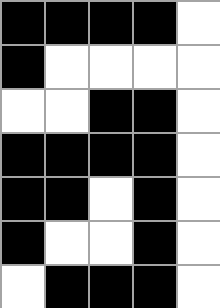[["black", "black", "black", "black", "white"], ["black", "white", "white", "white", "white"], ["white", "white", "black", "black", "white"], ["black", "black", "black", "black", "white"], ["black", "black", "white", "black", "white"], ["black", "white", "white", "black", "white"], ["white", "black", "black", "black", "white"]]